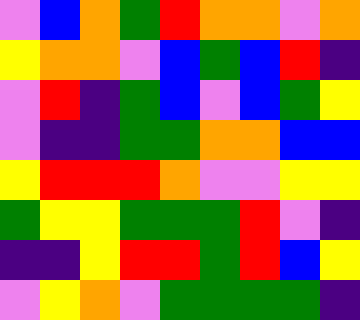[["violet", "blue", "orange", "green", "red", "orange", "orange", "violet", "orange"], ["yellow", "orange", "orange", "violet", "blue", "green", "blue", "red", "indigo"], ["violet", "red", "indigo", "green", "blue", "violet", "blue", "green", "yellow"], ["violet", "indigo", "indigo", "green", "green", "orange", "orange", "blue", "blue"], ["yellow", "red", "red", "red", "orange", "violet", "violet", "yellow", "yellow"], ["green", "yellow", "yellow", "green", "green", "green", "red", "violet", "indigo"], ["indigo", "indigo", "yellow", "red", "red", "green", "red", "blue", "yellow"], ["violet", "yellow", "orange", "violet", "green", "green", "green", "green", "indigo"]]